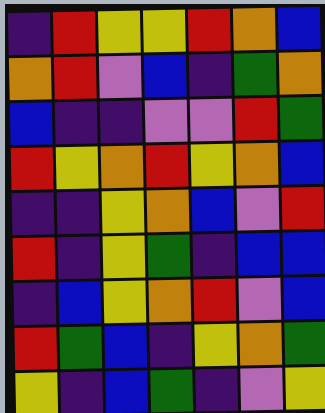[["indigo", "red", "yellow", "yellow", "red", "orange", "blue"], ["orange", "red", "violet", "blue", "indigo", "green", "orange"], ["blue", "indigo", "indigo", "violet", "violet", "red", "green"], ["red", "yellow", "orange", "red", "yellow", "orange", "blue"], ["indigo", "indigo", "yellow", "orange", "blue", "violet", "red"], ["red", "indigo", "yellow", "green", "indigo", "blue", "blue"], ["indigo", "blue", "yellow", "orange", "red", "violet", "blue"], ["red", "green", "blue", "indigo", "yellow", "orange", "green"], ["yellow", "indigo", "blue", "green", "indigo", "violet", "yellow"]]